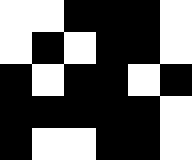[["white", "white", "black", "black", "black", "white"], ["white", "black", "white", "black", "black", "white"], ["black", "white", "black", "black", "white", "black"], ["black", "black", "black", "black", "black", "white"], ["black", "white", "white", "black", "black", "white"]]